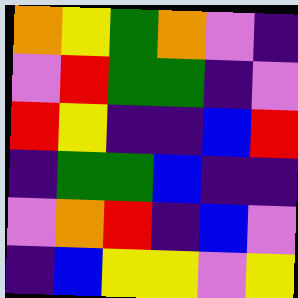[["orange", "yellow", "green", "orange", "violet", "indigo"], ["violet", "red", "green", "green", "indigo", "violet"], ["red", "yellow", "indigo", "indigo", "blue", "red"], ["indigo", "green", "green", "blue", "indigo", "indigo"], ["violet", "orange", "red", "indigo", "blue", "violet"], ["indigo", "blue", "yellow", "yellow", "violet", "yellow"]]